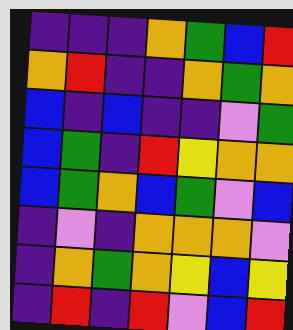[["indigo", "indigo", "indigo", "orange", "green", "blue", "red"], ["orange", "red", "indigo", "indigo", "orange", "green", "orange"], ["blue", "indigo", "blue", "indigo", "indigo", "violet", "green"], ["blue", "green", "indigo", "red", "yellow", "orange", "orange"], ["blue", "green", "orange", "blue", "green", "violet", "blue"], ["indigo", "violet", "indigo", "orange", "orange", "orange", "violet"], ["indigo", "orange", "green", "orange", "yellow", "blue", "yellow"], ["indigo", "red", "indigo", "red", "violet", "blue", "red"]]